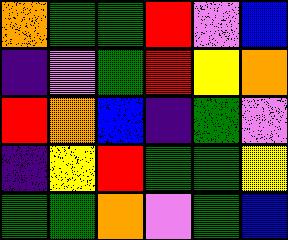[["orange", "green", "green", "red", "violet", "blue"], ["indigo", "violet", "green", "red", "yellow", "orange"], ["red", "orange", "blue", "indigo", "green", "violet"], ["indigo", "yellow", "red", "green", "green", "yellow"], ["green", "green", "orange", "violet", "green", "blue"]]